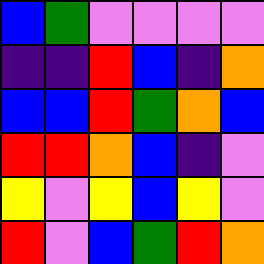[["blue", "green", "violet", "violet", "violet", "violet"], ["indigo", "indigo", "red", "blue", "indigo", "orange"], ["blue", "blue", "red", "green", "orange", "blue"], ["red", "red", "orange", "blue", "indigo", "violet"], ["yellow", "violet", "yellow", "blue", "yellow", "violet"], ["red", "violet", "blue", "green", "red", "orange"]]